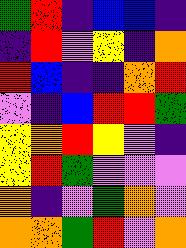[["green", "red", "indigo", "blue", "blue", "indigo"], ["indigo", "red", "violet", "yellow", "indigo", "orange"], ["red", "blue", "indigo", "indigo", "orange", "red"], ["violet", "indigo", "blue", "red", "red", "green"], ["yellow", "orange", "red", "yellow", "violet", "indigo"], ["yellow", "red", "green", "violet", "violet", "violet"], ["orange", "indigo", "violet", "green", "orange", "violet"], ["orange", "orange", "green", "red", "violet", "orange"]]